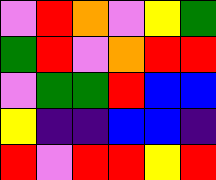[["violet", "red", "orange", "violet", "yellow", "green"], ["green", "red", "violet", "orange", "red", "red"], ["violet", "green", "green", "red", "blue", "blue"], ["yellow", "indigo", "indigo", "blue", "blue", "indigo"], ["red", "violet", "red", "red", "yellow", "red"]]